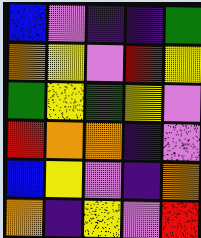[["blue", "violet", "indigo", "indigo", "green"], ["orange", "yellow", "violet", "red", "yellow"], ["green", "yellow", "green", "yellow", "violet"], ["red", "orange", "orange", "indigo", "violet"], ["blue", "yellow", "violet", "indigo", "orange"], ["orange", "indigo", "yellow", "violet", "red"]]